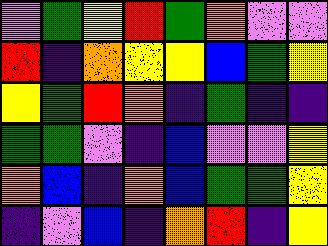[["violet", "green", "yellow", "red", "green", "orange", "violet", "violet"], ["red", "indigo", "orange", "yellow", "yellow", "blue", "green", "yellow"], ["yellow", "green", "red", "orange", "indigo", "green", "indigo", "indigo"], ["green", "green", "violet", "indigo", "blue", "violet", "violet", "yellow"], ["orange", "blue", "indigo", "orange", "blue", "green", "green", "yellow"], ["indigo", "violet", "blue", "indigo", "orange", "red", "indigo", "yellow"]]